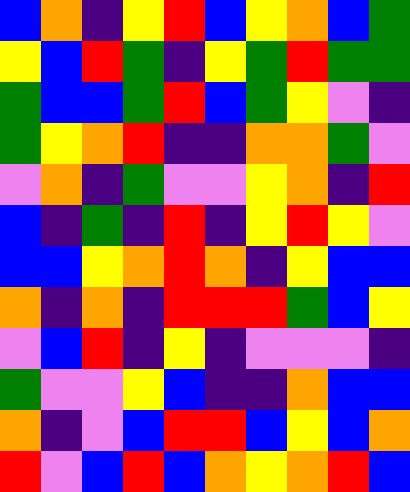[["blue", "orange", "indigo", "yellow", "red", "blue", "yellow", "orange", "blue", "green"], ["yellow", "blue", "red", "green", "indigo", "yellow", "green", "red", "green", "green"], ["green", "blue", "blue", "green", "red", "blue", "green", "yellow", "violet", "indigo"], ["green", "yellow", "orange", "red", "indigo", "indigo", "orange", "orange", "green", "violet"], ["violet", "orange", "indigo", "green", "violet", "violet", "yellow", "orange", "indigo", "red"], ["blue", "indigo", "green", "indigo", "red", "indigo", "yellow", "red", "yellow", "violet"], ["blue", "blue", "yellow", "orange", "red", "orange", "indigo", "yellow", "blue", "blue"], ["orange", "indigo", "orange", "indigo", "red", "red", "red", "green", "blue", "yellow"], ["violet", "blue", "red", "indigo", "yellow", "indigo", "violet", "violet", "violet", "indigo"], ["green", "violet", "violet", "yellow", "blue", "indigo", "indigo", "orange", "blue", "blue"], ["orange", "indigo", "violet", "blue", "red", "red", "blue", "yellow", "blue", "orange"], ["red", "violet", "blue", "red", "blue", "orange", "yellow", "orange", "red", "blue"]]